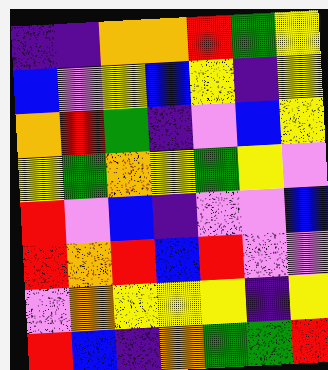[["indigo", "indigo", "orange", "orange", "red", "green", "yellow"], ["blue", "violet", "yellow", "blue", "yellow", "indigo", "yellow"], ["orange", "red", "green", "indigo", "violet", "blue", "yellow"], ["yellow", "green", "orange", "yellow", "green", "yellow", "violet"], ["red", "violet", "blue", "indigo", "violet", "violet", "blue"], ["red", "orange", "red", "blue", "red", "violet", "violet"], ["violet", "orange", "yellow", "yellow", "yellow", "indigo", "yellow"], ["red", "blue", "indigo", "orange", "green", "green", "red"]]